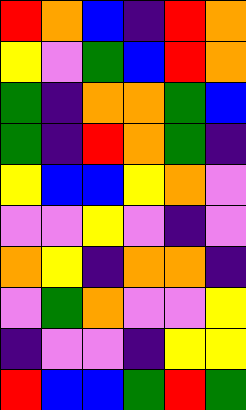[["red", "orange", "blue", "indigo", "red", "orange"], ["yellow", "violet", "green", "blue", "red", "orange"], ["green", "indigo", "orange", "orange", "green", "blue"], ["green", "indigo", "red", "orange", "green", "indigo"], ["yellow", "blue", "blue", "yellow", "orange", "violet"], ["violet", "violet", "yellow", "violet", "indigo", "violet"], ["orange", "yellow", "indigo", "orange", "orange", "indigo"], ["violet", "green", "orange", "violet", "violet", "yellow"], ["indigo", "violet", "violet", "indigo", "yellow", "yellow"], ["red", "blue", "blue", "green", "red", "green"]]